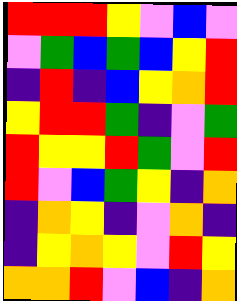[["red", "red", "red", "yellow", "violet", "blue", "violet"], ["violet", "green", "blue", "green", "blue", "yellow", "red"], ["indigo", "red", "indigo", "blue", "yellow", "orange", "red"], ["yellow", "red", "red", "green", "indigo", "violet", "green"], ["red", "yellow", "yellow", "red", "green", "violet", "red"], ["red", "violet", "blue", "green", "yellow", "indigo", "orange"], ["indigo", "orange", "yellow", "indigo", "violet", "orange", "indigo"], ["indigo", "yellow", "orange", "yellow", "violet", "red", "yellow"], ["orange", "orange", "red", "violet", "blue", "indigo", "orange"]]